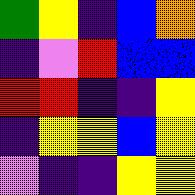[["green", "yellow", "indigo", "blue", "orange"], ["indigo", "violet", "red", "blue", "blue"], ["red", "red", "indigo", "indigo", "yellow"], ["indigo", "yellow", "yellow", "blue", "yellow"], ["violet", "indigo", "indigo", "yellow", "yellow"]]